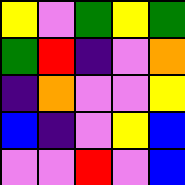[["yellow", "violet", "green", "yellow", "green"], ["green", "red", "indigo", "violet", "orange"], ["indigo", "orange", "violet", "violet", "yellow"], ["blue", "indigo", "violet", "yellow", "blue"], ["violet", "violet", "red", "violet", "blue"]]